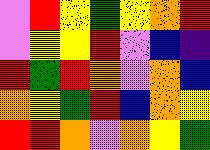[["violet", "red", "yellow", "green", "yellow", "orange", "red"], ["violet", "yellow", "yellow", "red", "violet", "blue", "indigo"], ["red", "green", "red", "orange", "violet", "orange", "blue"], ["orange", "yellow", "green", "red", "blue", "orange", "yellow"], ["red", "red", "orange", "violet", "orange", "yellow", "green"]]